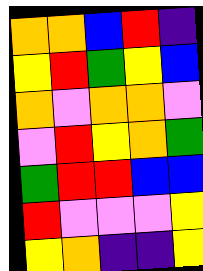[["orange", "orange", "blue", "red", "indigo"], ["yellow", "red", "green", "yellow", "blue"], ["orange", "violet", "orange", "orange", "violet"], ["violet", "red", "yellow", "orange", "green"], ["green", "red", "red", "blue", "blue"], ["red", "violet", "violet", "violet", "yellow"], ["yellow", "orange", "indigo", "indigo", "yellow"]]